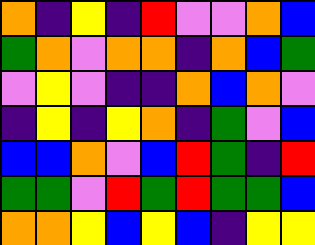[["orange", "indigo", "yellow", "indigo", "red", "violet", "violet", "orange", "blue"], ["green", "orange", "violet", "orange", "orange", "indigo", "orange", "blue", "green"], ["violet", "yellow", "violet", "indigo", "indigo", "orange", "blue", "orange", "violet"], ["indigo", "yellow", "indigo", "yellow", "orange", "indigo", "green", "violet", "blue"], ["blue", "blue", "orange", "violet", "blue", "red", "green", "indigo", "red"], ["green", "green", "violet", "red", "green", "red", "green", "green", "blue"], ["orange", "orange", "yellow", "blue", "yellow", "blue", "indigo", "yellow", "yellow"]]